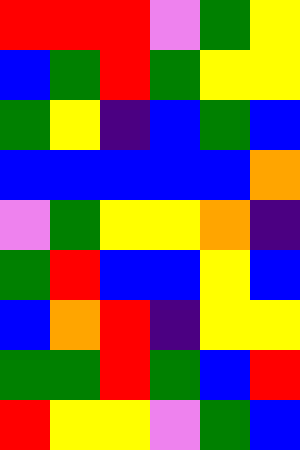[["red", "red", "red", "violet", "green", "yellow"], ["blue", "green", "red", "green", "yellow", "yellow"], ["green", "yellow", "indigo", "blue", "green", "blue"], ["blue", "blue", "blue", "blue", "blue", "orange"], ["violet", "green", "yellow", "yellow", "orange", "indigo"], ["green", "red", "blue", "blue", "yellow", "blue"], ["blue", "orange", "red", "indigo", "yellow", "yellow"], ["green", "green", "red", "green", "blue", "red"], ["red", "yellow", "yellow", "violet", "green", "blue"]]